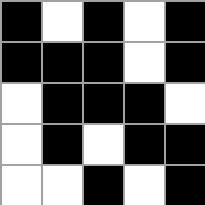[["black", "white", "black", "white", "black"], ["black", "black", "black", "white", "black"], ["white", "black", "black", "black", "white"], ["white", "black", "white", "black", "black"], ["white", "white", "black", "white", "black"]]